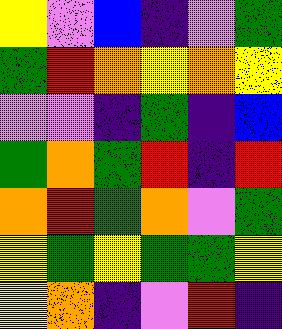[["yellow", "violet", "blue", "indigo", "violet", "green"], ["green", "red", "orange", "yellow", "orange", "yellow"], ["violet", "violet", "indigo", "green", "indigo", "blue"], ["green", "orange", "green", "red", "indigo", "red"], ["orange", "red", "green", "orange", "violet", "green"], ["yellow", "green", "yellow", "green", "green", "yellow"], ["yellow", "orange", "indigo", "violet", "red", "indigo"]]